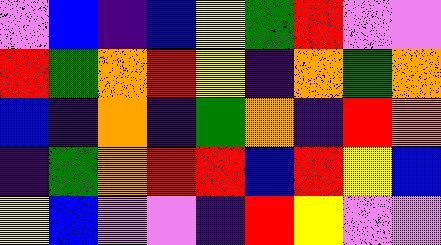[["violet", "blue", "indigo", "blue", "yellow", "green", "red", "violet", "violet"], ["red", "green", "orange", "red", "yellow", "indigo", "orange", "green", "orange"], ["blue", "indigo", "orange", "indigo", "green", "orange", "indigo", "red", "orange"], ["indigo", "green", "orange", "red", "red", "blue", "red", "yellow", "blue"], ["yellow", "blue", "violet", "violet", "indigo", "red", "yellow", "violet", "violet"]]